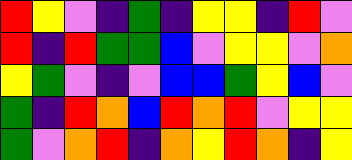[["red", "yellow", "violet", "indigo", "green", "indigo", "yellow", "yellow", "indigo", "red", "violet"], ["red", "indigo", "red", "green", "green", "blue", "violet", "yellow", "yellow", "violet", "orange"], ["yellow", "green", "violet", "indigo", "violet", "blue", "blue", "green", "yellow", "blue", "violet"], ["green", "indigo", "red", "orange", "blue", "red", "orange", "red", "violet", "yellow", "yellow"], ["green", "violet", "orange", "red", "indigo", "orange", "yellow", "red", "orange", "indigo", "yellow"]]